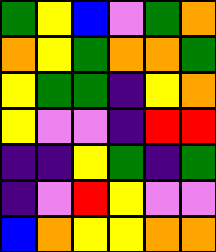[["green", "yellow", "blue", "violet", "green", "orange"], ["orange", "yellow", "green", "orange", "orange", "green"], ["yellow", "green", "green", "indigo", "yellow", "orange"], ["yellow", "violet", "violet", "indigo", "red", "red"], ["indigo", "indigo", "yellow", "green", "indigo", "green"], ["indigo", "violet", "red", "yellow", "violet", "violet"], ["blue", "orange", "yellow", "yellow", "orange", "orange"]]